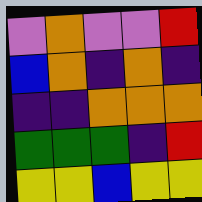[["violet", "orange", "violet", "violet", "red"], ["blue", "orange", "indigo", "orange", "indigo"], ["indigo", "indigo", "orange", "orange", "orange"], ["green", "green", "green", "indigo", "red"], ["yellow", "yellow", "blue", "yellow", "yellow"]]